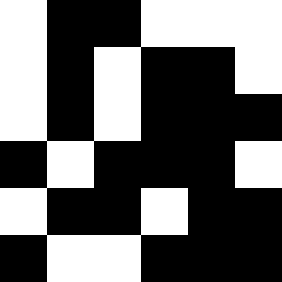[["white", "black", "black", "white", "white", "white"], ["white", "black", "white", "black", "black", "white"], ["white", "black", "white", "black", "black", "black"], ["black", "white", "black", "black", "black", "white"], ["white", "black", "black", "white", "black", "black"], ["black", "white", "white", "black", "black", "black"]]